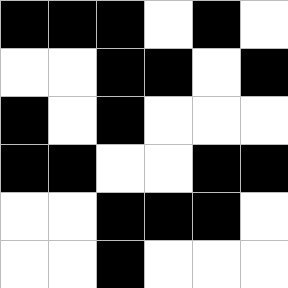[["black", "black", "black", "white", "black", "white"], ["white", "white", "black", "black", "white", "black"], ["black", "white", "black", "white", "white", "white"], ["black", "black", "white", "white", "black", "black"], ["white", "white", "black", "black", "black", "white"], ["white", "white", "black", "white", "white", "white"]]